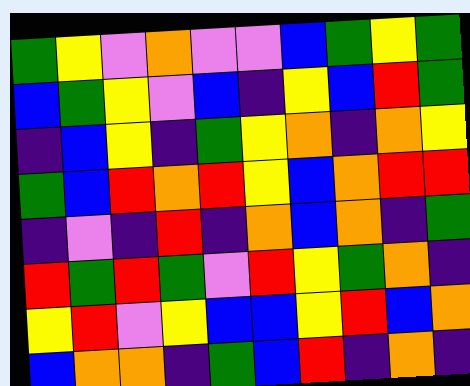[["green", "yellow", "violet", "orange", "violet", "violet", "blue", "green", "yellow", "green"], ["blue", "green", "yellow", "violet", "blue", "indigo", "yellow", "blue", "red", "green"], ["indigo", "blue", "yellow", "indigo", "green", "yellow", "orange", "indigo", "orange", "yellow"], ["green", "blue", "red", "orange", "red", "yellow", "blue", "orange", "red", "red"], ["indigo", "violet", "indigo", "red", "indigo", "orange", "blue", "orange", "indigo", "green"], ["red", "green", "red", "green", "violet", "red", "yellow", "green", "orange", "indigo"], ["yellow", "red", "violet", "yellow", "blue", "blue", "yellow", "red", "blue", "orange"], ["blue", "orange", "orange", "indigo", "green", "blue", "red", "indigo", "orange", "indigo"]]